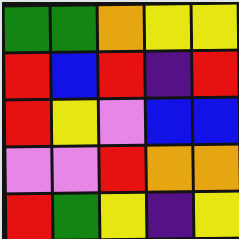[["green", "green", "orange", "yellow", "yellow"], ["red", "blue", "red", "indigo", "red"], ["red", "yellow", "violet", "blue", "blue"], ["violet", "violet", "red", "orange", "orange"], ["red", "green", "yellow", "indigo", "yellow"]]